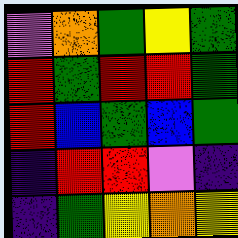[["violet", "orange", "green", "yellow", "green"], ["red", "green", "red", "red", "green"], ["red", "blue", "green", "blue", "green"], ["indigo", "red", "red", "violet", "indigo"], ["indigo", "green", "yellow", "orange", "yellow"]]